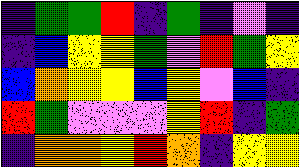[["indigo", "green", "green", "red", "indigo", "green", "indigo", "violet", "indigo"], ["indigo", "blue", "yellow", "yellow", "green", "violet", "red", "green", "yellow"], ["blue", "orange", "yellow", "yellow", "blue", "yellow", "violet", "blue", "indigo"], ["red", "green", "violet", "violet", "violet", "yellow", "red", "indigo", "green"], ["indigo", "orange", "orange", "yellow", "red", "orange", "indigo", "yellow", "yellow"]]